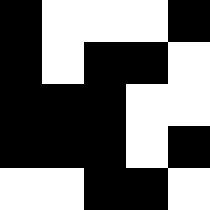[["black", "white", "white", "white", "black"], ["black", "white", "black", "black", "white"], ["black", "black", "black", "white", "white"], ["black", "black", "black", "white", "black"], ["white", "white", "black", "black", "white"]]